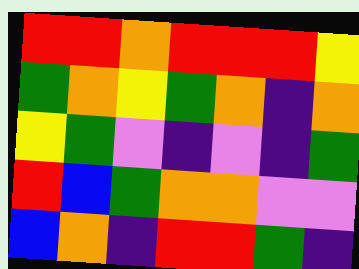[["red", "red", "orange", "red", "red", "red", "yellow"], ["green", "orange", "yellow", "green", "orange", "indigo", "orange"], ["yellow", "green", "violet", "indigo", "violet", "indigo", "green"], ["red", "blue", "green", "orange", "orange", "violet", "violet"], ["blue", "orange", "indigo", "red", "red", "green", "indigo"]]